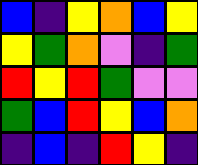[["blue", "indigo", "yellow", "orange", "blue", "yellow"], ["yellow", "green", "orange", "violet", "indigo", "green"], ["red", "yellow", "red", "green", "violet", "violet"], ["green", "blue", "red", "yellow", "blue", "orange"], ["indigo", "blue", "indigo", "red", "yellow", "indigo"]]